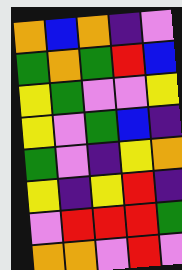[["orange", "blue", "orange", "indigo", "violet"], ["green", "orange", "green", "red", "blue"], ["yellow", "green", "violet", "violet", "yellow"], ["yellow", "violet", "green", "blue", "indigo"], ["green", "violet", "indigo", "yellow", "orange"], ["yellow", "indigo", "yellow", "red", "indigo"], ["violet", "red", "red", "red", "green"], ["orange", "orange", "violet", "red", "violet"]]